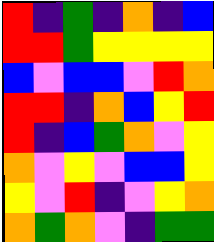[["red", "indigo", "green", "indigo", "orange", "indigo", "blue"], ["red", "red", "green", "yellow", "yellow", "yellow", "yellow"], ["blue", "violet", "blue", "blue", "violet", "red", "orange"], ["red", "red", "indigo", "orange", "blue", "yellow", "red"], ["red", "indigo", "blue", "green", "orange", "violet", "yellow"], ["orange", "violet", "yellow", "violet", "blue", "blue", "yellow"], ["yellow", "violet", "red", "indigo", "violet", "yellow", "orange"], ["orange", "green", "orange", "violet", "indigo", "green", "green"]]